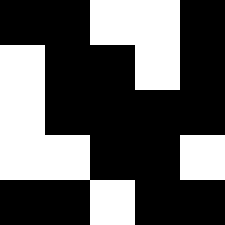[["black", "black", "white", "white", "black"], ["white", "black", "black", "white", "black"], ["white", "black", "black", "black", "black"], ["white", "white", "black", "black", "white"], ["black", "black", "white", "black", "black"]]